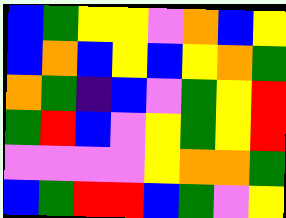[["blue", "green", "yellow", "yellow", "violet", "orange", "blue", "yellow"], ["blue", "orange", "blue", "yellow", "blue", "yellow", "orange", "green"], ["orange", "green", "indigo", "blue", "violet", "green", "yellow", "red"], ["green", "red", "blue", "violet", "yellow", "green", "yellow", "red"], ["violet", "violet", "violet", "violet", "yellow", "orange", "orange", "green"], ["blue", "green", "red", "red", "blue", "green", "violet", "yellow"]]